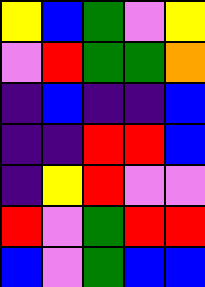[["yellow", "blue", "green", "violet", "yellow"], ["violet", "red", "green", "green", "orange"], ["indigo", "blue", "indigo", "indigo", "blue"], ["indigo", "indigo", "red", "red", "blue"], ["indigo", "yellow", "red", "violet", "violet"], ["red", "violet", "green", "red", "red"], ["blue", "violet", "green", "blue", "blue"]]